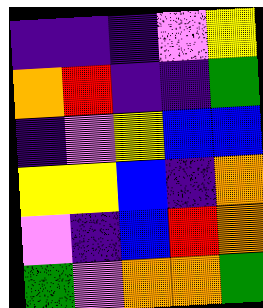[["indigo", "indigo", "indigo", "violet", "yellow"], ["orange", "red", "indigo", "indigo", "green"], ["indigo", "violet", "yellow", "blue", "blue"], ["yellow", "yellow", "blue", "indigo", "orange"], ["violet", "indigo", "blue", "red", "orange"], ["green", "violet", "orange", "orange", "green"]]